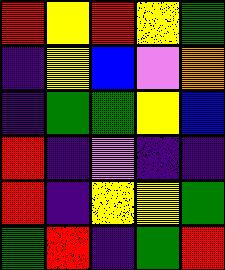[["red", "yellow", "red", "yellow", "green"], ["indigo", "yellow", "blue", "violet", "orange"], ["indigo", "green", "green", "yellow", "blue"], ["red", "indigo", "violet", "indigo", "indigo"], ["red", "indigo", "yellow", "yellow", "green"], ["green", "red", "indigo", "green", "red"]]